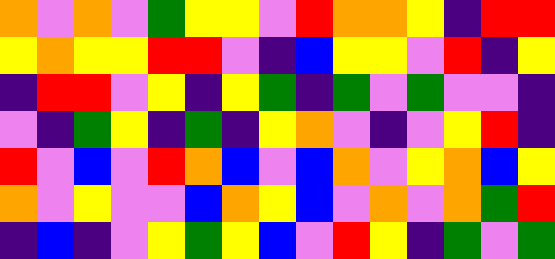[["orange", "violet", "orange", "violet", "green", "yellow", "yellow", "violet", "red", "orange", "orange", "yellow", "indigo", "red", "red"], ["yellow", "orange", "yellow", "yellow", "red", "red", "violet", "indigo", "blue", "yellow", "yellow", "violet", "red", "indigo", "yellow"], ["indigo", "red", "red", "violet", "yellow", "indigo", "yellow", "green", "indigo", "green", "violet", "green", "violet", "violet", "indigo"], ["violet", "indigo", "green", "yellow", "indigo", "green", "indigo", "yellow", "orange", "violet", "indigo", "violet", "yellow", "red", "indigo"], ["red", "violet", "blue", "violet", "red", "orange", "blue", "violet", "blue", "orange", "violet", "yellow", "orange", "blue", "yellow"], ["orange", "violet", "yellow", "violet", "violet", "blue", "orange", "yellow", "blue", "violet", "orange", "violet", "orange", "green", "red"], ["indigo", "blue", "indigo", "violet", "yellow", "green", "yellow", "blue", "violet", "red", "yellow", "indigo", "green", "violet", "green"]]